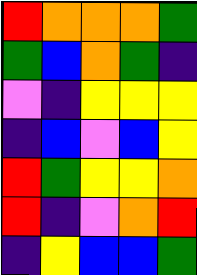[["red", "orange", "orange", "orange", "green"], ["green", "blue", "orange", "green", "indigo"], ["violet", "indigo", "yellow", "yellow", "yellow"], ["indigo", "blue", "violet", "blue", "yellow"], ["red", "green", "yellow", "yellow", "orange"], ["red", "indigo", "violet", "orange", "red"], ["indigo", "yellow", "blue", "blue", "green"]]